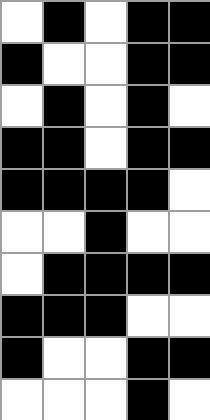[["white", "black", "white", "black", "black"], ["black", "white", "white", "black", "black"], ["white", "black", "white", "black", "white"], ["black", "black", "white", "black", "black"], ["black", "black", "black", "black", "white"], ["white", "white", "black", "white", "white"], ["white", "black", "black", "black", "black"], ["black", "black", "black", "white", "white"], ["black", "white", "white", "black", "black"], ["white", "white", "white", "black", "white"]]